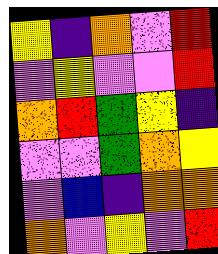[["yellow", "indigo", "orange", "violet", "red"], ["violet", "yellow", "violet", "violet", "red"], ["orange", "red", "green", "yellow", "indigo"], ["violet", "violet", "green", "orange", "yellow"], ["violet", "blue", "indigo", "orange", "orange"], ["orange", "violet", "yellow", "violet", "red"]]